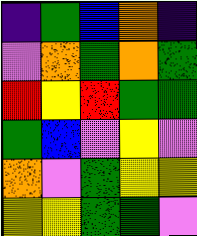[["indigo", "green", "blue", "orange", "indigo"], ["violet", "orange", "green", "orange", "green"], ["red", "yellow", "red", "green", "green"], ["green", "blue", "violet", "yellow", "violet"], ["orange", "violet", "green", "yellow", "yellow"], ["yellow", "yellow", "green", "green", "violet"]]